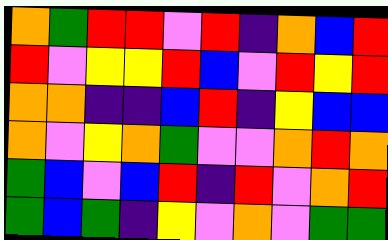[["orange", "green", "red", "red", "violet", "red", "indigo", "orange", "blue", "red"], ["red", "violet", "yellow", "yellow", "red", "blue", "violet", "red", "yellow", "red"], ["orange", "orange", "indigo", "indigo", "blue", "red", "indigo", "yellow", "blue", "blue"], ["orange", "violet", "yellow", "orange", "green", "violet", "violet", "orange", "red", "orange"], ["green", "blue", "violet", "blue", "red", "indigo", "red", "violet", "orange", "red"], ["green", "blue", "green", "indigo", "yellow", "violet", "orange", "violet", "green", "green"]]